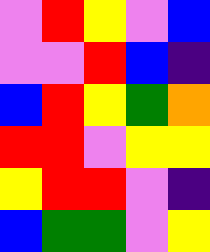[["violet", "red", "yellow", "violet", "blue"], ["violet", "violet", "red", "blue", "indigo"], ["blue", "red", "yellow", "green", "orange"], ["red", "red", "violet", "yellow", "yellow"], ["yellow", "red", "red", "violet", "indigo"], ["blue", "green", "green", "violet", "yellow"]]